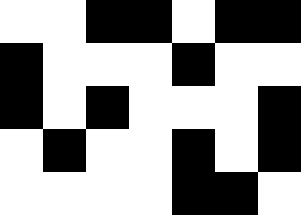[["white", "white", "black", "black", "white", "black", "black"], ["black", "white", "white", "white", "black", "white", "white"], ["black", "white", "black", "white", "white", "white", "black"], ["white", "black", "white", "white", "black", "white", "black"], ["white", "white", "white", "white", "black", "black", "white"]]